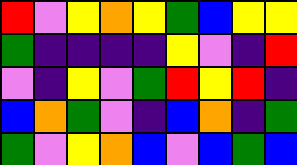[["red", "violet", "yellow", "orange", "yellow", "green", "blue", "yellow", "yellow"], ["green", "indigo", "indigo", "indigo", "indigo", "yellow", "violet", "indigo", "red"], ["violet", "indigo", "yellow", "violet", "green", "red", "yellow", "red", "indigo"], ["blue", "orange", "green", "violet", "indigo", "blue", "orange", "indigo", "green"], ["green", "violet", "yellow", "orange", "blue", "violet", "blue", "green", "blue"]]